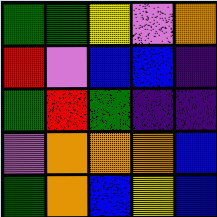[["green", "green", "yellow", "violet", "orange"], ["red", "violet", "blue", "blue", "indigo"], ["green", "red", "green", "indigo", "indigo"], ["violet", "orange", "orange", "orange", "blue"], ["green", "orange", "blue", "yellow", "blue"]]